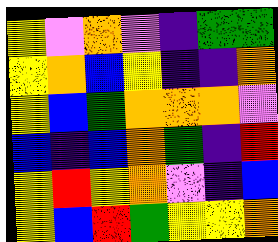[["yellow", "violet", "orange", "violet", "indigo", "green", "green"], ["yellow", "orange", "blue", "yellow", "indigo", "indigo", "orange"], ["yellow", "blue", "green", "orange", "orange", "orange", "violet"], ["blue", "indigo", "blue", "orange", "green", "indigo", "red"], ["yellow", "red", "yellow", "orange", "violet", "indigo", "blue"], ["yellow", "blue", "red", "green", "yellow", "yellow", "orange"]]